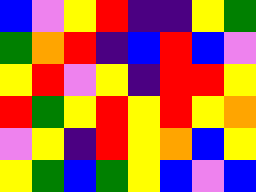[["blue", "violet", "yellow", "red", "indigo", "indigo", "yellow", "green"], ["green", "orange", "red", "indigo", "blue", "red", "blue", "violet"], ["yellow", "red", "violet", "yellow", "indigo", "red", "red", "yellow"], ["red", "green", "yellow", "red", "yellow", "red", "yellow", "orange"], ["violet", "yellow", "indigo", "red", "yellow", "orange", "blue", "yellow"], ["yellow", "green", "blue", "green", "yellow", "blue", "violet", "blue"]]